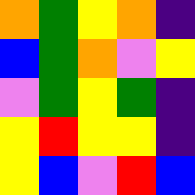[["orange", "green", "yellow", "orange", "indigo"], ["blue", "green", "orange", "violet", "yellow"], ["violet", "green", "yellow", "green", "indigo"], ["yellow", "red", "yellow", "yellow", "indigo"], ["yellow", "blue", "violet", "red", "blue"]]